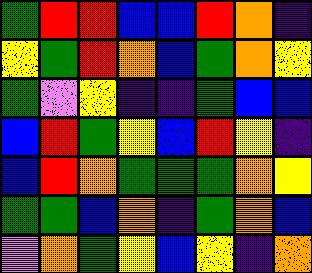[["green", "red", "red", "blue", "blue", "red", "orange", "indigo"], ["yellow", "green", "red", "orange", "blue", "green", "orange", "yellow"], ["green", "violet", "yellow", "indigo", "indigo", "green", "blue", "blue"], ["blue", "red", "green", "yellow", "blue", "red", "yellow", "indigo"], ["blue", "red", "orange", "green", "green", "green", "orange", "yellow"], ["green", "green", "blue", "orange", "indigo", "green", "orange", "blue"], ["violet", "orange", "green", "yellow", "blue", "yellow", "indigo", "orange"]]